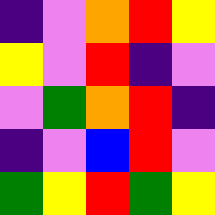[["indigo", "violet", "orange", "red", "yellow"], ["yellow", "violet", "red", "indigo", "violet"], ["violet", "green", "orange", "red", "indigo"], ["indigo", "violet", "blue", "red", "violet"], ["green", "yellow", "red", "green", "yellow"]]